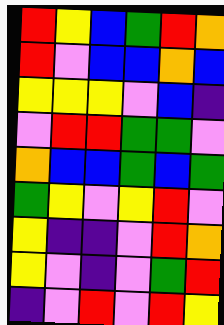[["red", "yellow", "blue", "green", "red", "orange"], ["red", "violet", "blue", "blue", "orange", "blue"], ["yellow", "yellow", "yellow", "violet", "blue", "indigo"], ["violet", "red", "red", "green", "green", "violet"], ["orange", "blue", "blue", "green", "blue", "green"], ["green", "yellow", "violet", "yellow", "red", "violet"], ["yellow", "indigo", "indigo", "violet", "red", "orange"], ["yellow", "violet", "indigo", "violet", "green", "red"], ["indigo", "violet", "red", "violet", "red", "yellow"]]